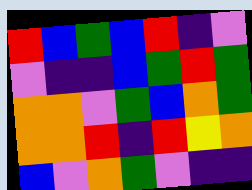[["red", "blue", "green", "blue", "red", "indigo", "violet"], ["violet", "indigo", "indigo", "blue", "green", "red", "green"], ["orange", "orange", "violet", "green", "blue", "orange", "green"], ["orange", "orange", "red", "indigo", "red", "yellow", "orange"], ["blue", "violet", "orange", "green", "violet", "indigo", "indigo"]]